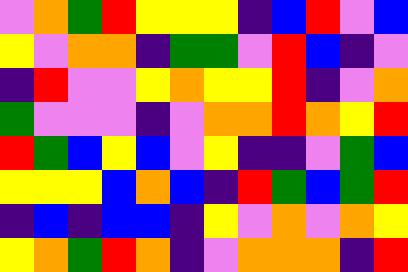[["violet", "orange", "green", "red", "yellow", "yellow", "yellow", "indigo", "blue", "red", "violet", "blue"], ["yellow", "violet", "orange", "orange", "indigo", "green", "green", "violet", "red", "blue", "indigo", "violet"], ["indigo", "red", "violet", "violet", "yellow", "orange", "yellow", "yellow", "red", "indigo", "violet", "orange"], ["green", "violet", "violet", "violet", "indigo", "violet", "orange", "orange", "red", "orange", "yellow", "red"], ["red", "green", "blue", "yellow", "blue", "violet", "yellow", "indigo", "indigo", "violet", "green", "blue"], ["yellow", "yellow", "yellow", "blue", "orange", "blue", "indigo", "red", "green", "blue", "green", "red"], ["indigo", "blue", "indigo", "blue", "blue", "indigo", "yellow", "violet", "orange", "violet", "orange", "yellow"], ["yellow", "orange", "green", "red", "orange", "indigo", "violet", "orange", "orange", "orange", "indigo", "red"]]